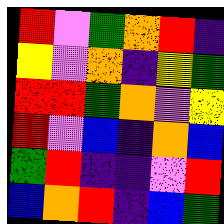[["red", "violet", "green", "orange", "red", "indigo"], ["yellow", "violet", "orange", "indigo", "yellow", "green"], ["red", "red", "green", "orange", "violet", "yellow"], ["red", "violet", "blue", "indigo", "orange", "blue"], ["green", "red", "indigo", "indigo", "violet", "red"], ["blue", "orange", "red", "indigo", "blue", "green"]]